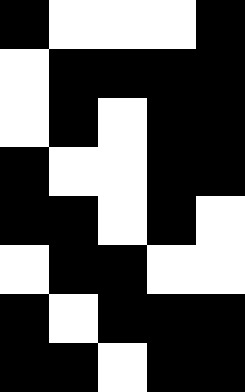[["black", "white", "white", "white", "black"], ["white", "black", "black", "black", "black"], ["white", "black", "white", "black", "black"], ["black", "white", "white", "black", "black"], ["black", "black", "white", "black", "white"], ["white", "black", "black", "white", "white"], ["black", "white", "black", "black", "black"], ["black", "black", "white", "black", "black"]]